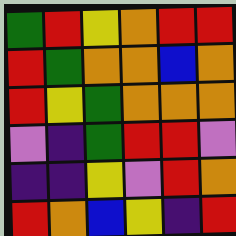[["green", "red", "yellow", "orange", "red", "red"], ["red", "green", "orange", "orange", "blue", "orange"], ["red", "yellow", "green", "orange", "orange", "orange"], ["violet", "indigo", "green", "red", "red", "violet"], ["indigo", "indigo", "yellow", "violet", "red", "orange"], ["red", "orange", "blue", "yellow", "indigo", "red"]]